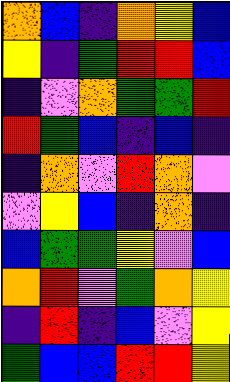[["orange", "blue", "indigo", "orange", "yellow", "blue"], ["yellow", "indigo", "green", "red", "red", "blue"], ["indigo", "violet", "orange", "green", "green", "red"], ["red", "green", "blue", "indigo", "blue", "indigo"], ["indigo", "orange", "violet", "red", "orange", "violet"], ["violet", "yellow", "blue", "indigo", "orange", "indigo"], ["blue", "green", "green", "yellow", "violet", "blue"], ["orange", "red", "violet", "green", "orange", "yellow"], ["indigo", "red", "indigo", "blue", "violet", "yellow"], ["green", "blue", "blue", "red", "red", "yellow"]]